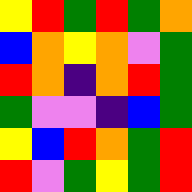[["yellow", "red", "green", "red", "green", "orange"], ["blue", "orange", "yellow", "orange", "violet", "green"], ["red", "orange", "indigo", "orange", "red", "green"], ["green", "violet", "violet", "indigo", "blue", "green"], ["yellow", "blue", "red", "orange", "green", "red"], ["red", "violet", "green", "yellow", "green", "red"]]